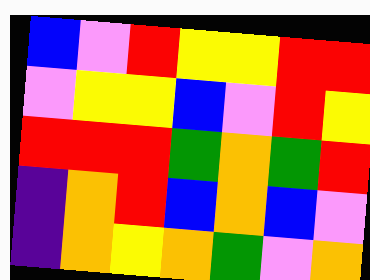[["blue", "violet", "red", "yellow", "yellow", "red", "red"], ["violet", "yellow", "yellow", "blue", "violet", "red", "yellow"], ["red", "red", "red", "green", "orange", "green", "red"], ["indigo", "orange", "red", "blue", "orange", "blue", "violet"], ["indigo", "orange", "yellow", "orange", "green", "violet", "orange"]]